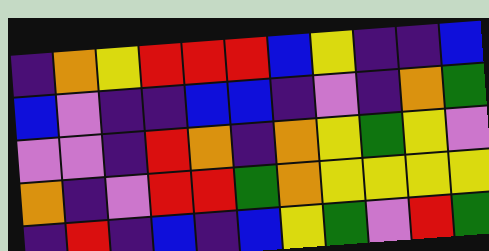[["indigo", "orange", "yellow", "red", "red", "red", "blue", "yellow", "indigo", "indigo", "blue"], ["blue", "violet", "indigo", "indigo", "blue", "blue", "indigo", "violet", "indigo", "orange", "green"], ["violet", "violet", "indigo", "red", "orange", "indigo", "orange", "yellow", "green", "yellow", "violet"], ["orange", "indigo", "violet", "red", "red", "green", "orange", "yellow", "yellow", "yellow", "yellow"], ["indigo", "red", "indigo", "blue", "indigo", "blue", "yellow", "green", "violet", "red", "green"]]